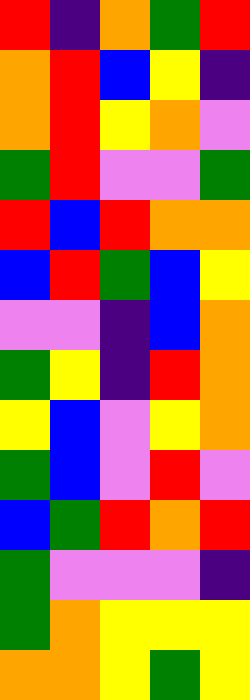[["red", "indigo", "orange", "green", "red"], ["orange", "red", "blue", "yellow", "indigo"], ["orange", "red", "yellow", "orange", "violet"], ["green", "red", "violet", "violet", "green"], ["red", "blue", "red", "orange", "orange"], ["blue", "red", "green", "blue", "yellow"], ["violet", "violet", "indigo", "blue", "orange"], ["green", "yellow", "indigo", "red", "orange"], ["yellow", "blue", "violet", "yellow", "orange"], ["green", "blue", "violet", "red", "violet"], ["blue", "green", "red", "orange", "red"], ["green", "violet", "violet", "violet", "indigo"], ["green", "orange", "yellow", "yellow", "yellow"], ["orange", "orange", "yellow", "green", "yellow"]]